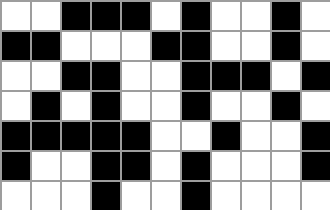[["white", "white", "black", "black", "black", "white", "black", "white", "white", "black", "white"], ["black", "black", "white", "white", "white", "black", "black", "white", "white", "black", "white"], ["white", "white", "black", "black", "white", "white", "black", "black", "black", "white", "black"], ["white", "black", "white", "black", "white", "white", "black", "white", "white", "black", "white"], ["black", "black", "black", "black", "black", "white", "white", "black", "white", "white", "black"], ["black", "white", "white", "black", "black", "white", "black", "white", "white", "white", "black"], ["white", "white", "white", "black", "white", "white", "black", "white", "white", "white", "white"]]